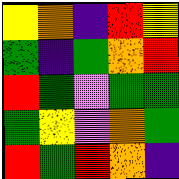[["yellow", "orange", "indigo", "red", "yellow"], ["green", "indigo", "green", "orange", "red"], ["red", "green", "violet", "green", "green"], ["green", "yellow", "violet", "orange", "green"], ["red", "green", "red", "orange", "indigo"]]